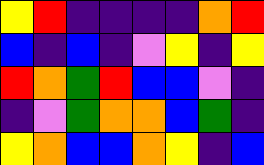[["yellow", "red", "indigo", "indigo", "indigo", "indigo", "orange", "red"], ["blue", "indigo", "blue", "indigo", "violet", "yellow", "indigo", "yellow"], ["red", "orange", "green", "red", "blue", "blue", "violet", "indigo"], ["indigo", "violet", "green", "orange", "orange", "blue", "green", "indigo"], ["yellow", "orange", "blue", "blue", "orange", "yellow", "indigo", "blue"]]